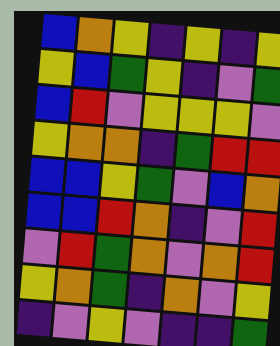[["blue", "orange", "yellow", "indigo", "yellow", "indigo", "yellow"], ["yellow", "blue", "green", "yellow", "indigo", "violet", "green"], ["blue", "red", "violet", "yellow", "yellow", "yellow", "violet"], ["yellow", "orange", "orange", "indigo", "green", "red", "red"], ["blue", "blue", "yellow", "green", "violet", "blue", "orange"], ["blue", "blue", "red", "orange", "indigo", "violet", "red"], ["violet", "red", "green", "orange", "violet", "orange", "red"], ["yellow", "orange", "green", "indigo", "orange", "violet", "yellow"], ["indigo", "violet", "yellow", "violet", "indigo", "indigo", "green"]]